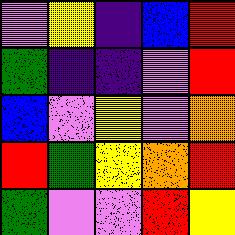[["violet", "yellow", "indigo", "blue", "red"], ["green", "indigo", "indigo", "violet", "red"], ["blue", "violet", "yellow", "violet", "orange"], ["red", "green", "yellow", "orange", "red"], ["green", "violet", "violet", "red", "yellow"]]